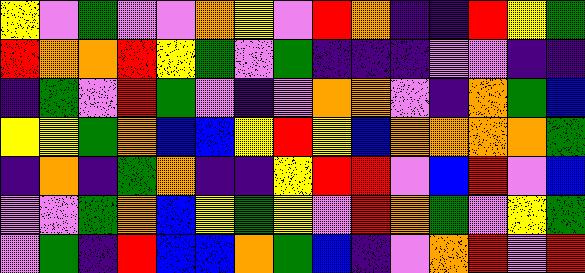[["yellow", "violet", "green", "violet", "violet", "orange", "yellow", "violet", "red", "orange", "indigo", "indigo", "red", "yellow", "green"], ["red", "orange", "orange", "red", "yellow", "green", "violet", "green", "indigo", "indigo", "indigo", "violet", "violet", "indigo", "indigo"], ["indigo", "green", "violet", "red", "green", "violet", "indigo", "violet", "orange", "orange", "violet", "indigo", "orange", "green", "blue"], ["yellow", "yellow", "green", "orange", "blue", "blue", "yellow", "red", "yellow", "blue", "orange", "orange", "orange", "orange", "green"], ["indigo", "orange", "indigo", "green", "orange", "indigo", "indigo", "yellow", "red", "red", "violet", "blue", "red", "violet", "blue"], ["violet", "violet", "green", "orange", "blue", "yellow", "green", "yellow", "violet", "red", "orange", "green", "violet", "yellow", "green"], ["violet", "green", "indigo", "red", "blue", "blue", "orange", "green", "blue", "indigo", "violet", "orange", "red", "violet", "red"]]